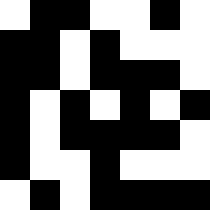[["white", "black", "black", "white", "white", "black", "white"], ["black", "black", "white", "black", "white", "white", "white"], ["black", "black", "white", "black", "black", "black", "white"], ["black", "white", "black", "white", "black", "white", "black"], ["black", "white", "black", "black", "black", "black", "white"], ["black", "white", "white", "black", "white", "white", "white"], ["white", "black", "white", "black", "black", "black", "black"]]